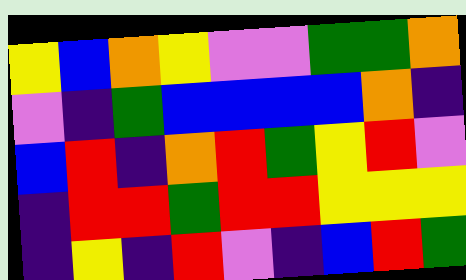[["yellow", "blue", "orange", "yellow", "violet", "violet", "green", "green", "orange"], ["violet", "indigo", "green", "blue", "blue", "blue", "blue", "orange", "indigo"], ["blue", "red", "indigo", "orange", "red", "green", "yellow", "red", "violet"], ["indigo", "red", "red", "green", "red", "red", "yellow", "yellow", "yellow"], ["indigo", "yellow", "indigo", "red", "violet", "indigo", "blue", "red", "green"]]